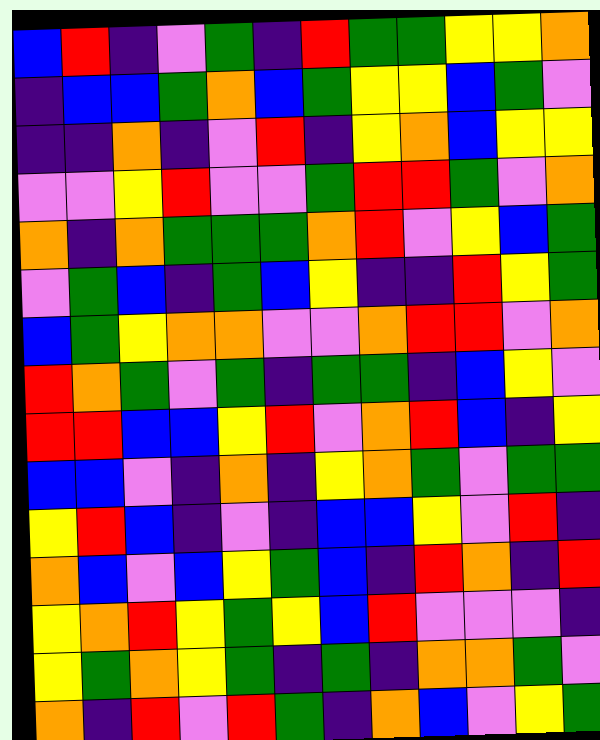[["blue", "red", "indigo", "violet", "green", "indigo", "red", "green", "green", "yellow", "yellow", "orange"], ["indigo", "blue", "blue", "green", "orange", "blue", "green", "yellow", "yellow", "blue", "green", "violet"], ["indigo", "indigo", "orange", "indigo", "violet", "red", "indigo", "yellow", "orange", "blue", "yellow", "yellow"], ["violet", "violet", "yellow", "red", "violet", "violet", "green", "red", "red", "green", "violet", "orange"], ["orange", "indigo", "orange", "green", "green", "green", "orange", "red", "violet", "yellow", "blue", "green"], ["violet", "green", "blue", "indigo", "green", "blue", "yellow", "indigo", "indigo", "red", "yellow", "green"], ["blue", "green", "yellow", "orange", "orange", "violet", "violet", "orange", "red", "red", "violet", "orange"], ["red", "orange", "green", "violet", "green", "indigo", "green", "green", "indigo", "blue", "yellow", "violet"], ["red", "red", "blue", "blue", "yellow", "red", "violet", "orange", "red", "blue", "indigo", "yellow"], ["blue", "blue", "violet", "indigo", "orange", "indigo", "yellow", "orange", "green", "violet", "green", "green"], ["yellow", "red", "blue", "indigo", "violet", "indigo", "blue", "blue", "yellow", "violet", "red", "indigo"], ["orange", "blue", "violet", "blue", "yellow", "green", "blue", "indigo", "red", "orange", "indigo", "red"], ["yellow", "orange", "red", "yellow", "green", "yellow", "blue", "red", "violet", "violet", "violet", "indigo"], ["yellow", "green", "orange", "yellow", "green", "indigo", "green", "indigo", "orange", "orange", "green", "violet"], ["orange", "indigo", "red", "violet", "red", "green", "indigo", "orange", "blue", "violet", "yellow", "green"]]